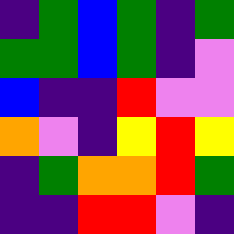[["indigo", "green", "blue", "green", "indigo", "green"], ["green", "green", "blue", "green", "indigo", "violet"], ["blue", "indigo", "indigo", "red", "violet", "violet"], ["orange", "violet", "indigo", "yellow", "red", "yellow"], ["indigo", "green", "orange", "orange", "red", "green"], ["indigo", "indigo", "red", "red", "violet", "indigo"]]